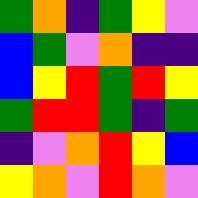[["green", "orange", "indigo", "green", "yellow", "violet"], ["blue", "green", "violet", "orange", "indigo", "indigo"], ["blue", "yellow", "red", "green", "red", "yellow"], ["green", "red", "red", "green", "indigo", "green"], ["indigo", "violet", "orange", "red", "yellow", "blue"], ["yellow", "orange", "violet", "red", "orange", "violet"]]